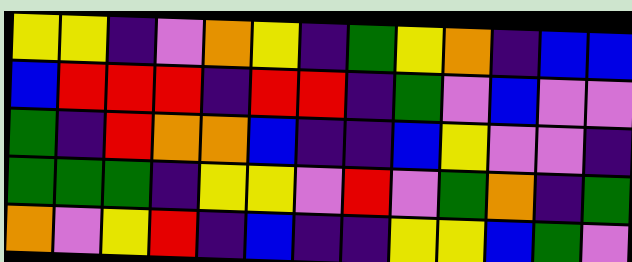[["yellow", "yellow", "indigo", "violet", "orange", "yellow", "indigo", "green", "yellow", "orange", "indigo", "blue", "blue"], ["blue", "red", "red", "red", "indigo", "red", "red", "indigo", "green", "violet", "blue", "violet", "violet"], ["green", "indigo", "red", "orange", "orange", "blue", "indigo", "indigo", "blue", "yellow", "violet", "violet", "indigo"], ["green", "green", "green", "indigo", "yellow", "yellow", "violet", "red", "violet", "green", "orange", "indigo", "green"], ["orange", "violet", "yellow", "red", "indigo", "blue", "indigo", "indigo", "yellow", "yellow", "blue", "green", "violet"]]